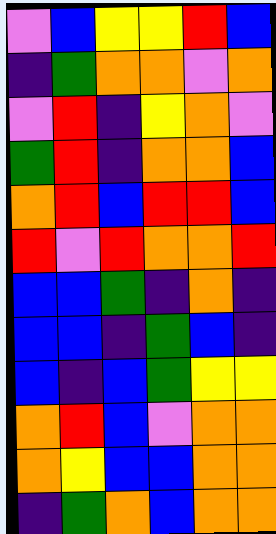[["violet", "blue", "yellow", "yellow", "red", "blue"], ["indigo", "green", "orange", "orange", "violet", "orange"], ["violet", "red", "indigo", "yellow", "orange", "violet"], ["green", "red", "indigo", "orange", "orange", "blue"], ["orange", "red", "blue", "red", "red", "blue"], ["red", "violet", "red", "orange", "orange", "red"], ["blue", "blue", "green", "indigo", "orange", "indigo"], ["blue", "blue", "indigo", "green", "blue", "indigo"], ["blue", "indigo", "blue", "green", "yellow", "yellow"], ["orange", "red", "blue", "violet", "orange", "orange"], ["orange", "yellow", "blue", "blue", "orange", "orange"], ["indigo", "green", "orange", "blue", "orange", "orange"]]